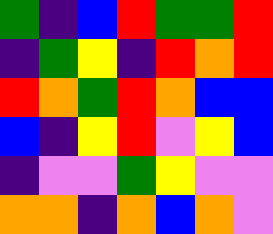[["green", "indigo", "blue", "red", "green", "green", "red"], ["indigo", "green", "yellow", "indigo", "red", "orange", "red"], ["red", "orange", "green", "red", "orange", "blue", "blue"], ["blue", "indigo", "yellow", "red", "violet", "yellow", "blue"], ["indigo", "violet", "violet", "green", "yellow", "violet", "violet"], ["orange", "orange", "indigo", "orange", "blue", "orange", "violet"]]